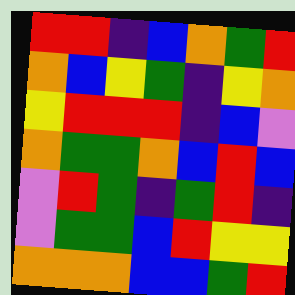[["red", "red", "indigo", "blue", "orange", "green", "red"], ["orange", "blue", "yellow", "green", "indigo", "yellow", "orange"], ["yellow", "red", "red", "red", "indigo", "blue", "violet"], ["orange", "green", "green", "orange", "blue", "red", "blue"], ["violet", "red", "green", "indigo", "green", "red", "indigo"], ["violet", "green", "green", "blue", "red", "yellow", "yellow"], ["orange", "orange", "orange", "blue", "blue", "green", "red"]]